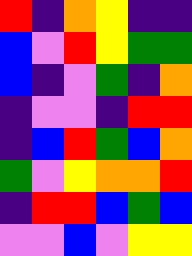[["red", "indigo", "orange", "yellow", "indigo", "indigo"], ["blue", "violet", "red", "yellow", "green", "green"], ["blue", "indigo", "violet", "green", "indigo", "orange"], ["indigo", "violet", "violet", "indigo", "red", "red"], ["indigo", "blue", "red", "green", "blue", "orange"], ["green", "violet", "yellow", "orange", "orange", "red"], ["indigo", "red", "red", "blue", "green", "blue"], ["violet", "violet", "blue", "violet", "yellow", "yellow"]]